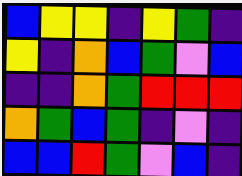[["blue", "yellow", "yellow", "indigo", "yellow", "green", "indigo"], ["yellow", "indigo", "orange", "blue", "green", "violet", "blue"], ["indigo", "indigo", "orange", "green", "red", "red", "red"], ["orange", "green", "blue", "green", "indigo", "violet", "indigo"], ["blue", "blue", "red", "green", "violet", "blue", "indigo"]]